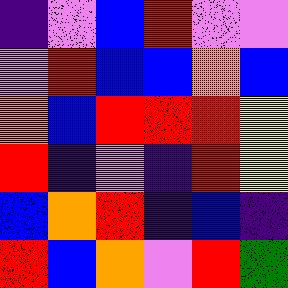[["indigo", "violet", "blue", "red", "violet", "violet"], ["violet", "red", "blue", "blue", "orange", "blue"], ["orange", "blue", "red", "red", "red", "yellow"], ["red", "indigo", "violet", "indigo", "red", "yellow"], ["blue", "orange", "red", "indigo", "blue", "indigo"], ["red", "blue", "orange", "violet", "red", "green"]]